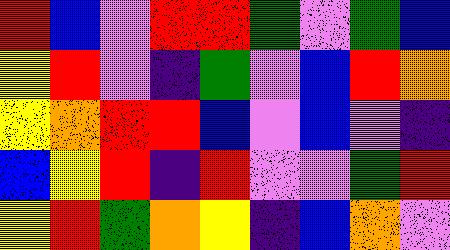[["red", "blue", "violet", "red", "red", "green", "violet", "green", "blue"], ["yellow", "red", "violet", "indigo", "green", "violet", "blue", "red", "orange"], ["yellow", "orange", "red", "red", "blue", "violet", "blue", "violet", "indigo"], ["blue", "yellow", "red", "indigo", "red", "violet", "violet", "green", "red"], ["yellow", "red", "green", "orange", "yellow", "indigo", "blue", "orange", "violet"]]